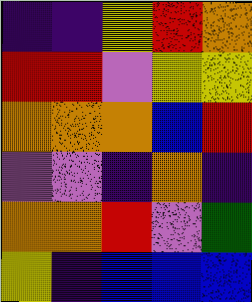[["indigo", "indigo", "yellow", "red", "orange"], ["red", "red", "violet", "yellow", "yellow"], ["orange", "orange", "orange", "blue", "red"], ["violet", "violet", "indigo", "orange", "indigo"], ["orange", "orange", "red", "violet", "green"], ["yellow", "indigo", "blue", "blue", "blue"]]